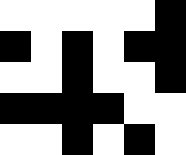[["white", "white", "white", "white", "white", "black"], ["black", "white", "black", "white", "black", "black"], ["white", "white", "black", "white", "white", "black"], ["black", "black", "black", "black", "white", "white"], ["white", "white", "black", "white", "black", "white"]]